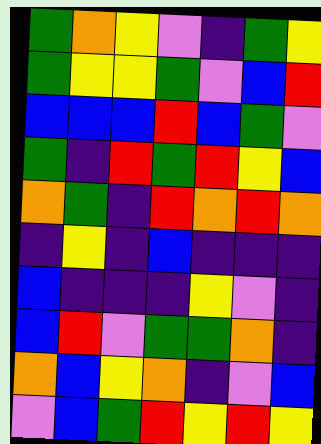[["green", "orange", "yellow", "violet", "indigo", "green", "yellow"], ["green", "yellow", "yellow", "green", "violet", "blue", "red"], ["blue", "blue", "blue", "red", "blue", "green", "violet"], ["green", "indigo", "red", "green", "red", "yellow", "blue"], ["orange", "green", "indigo", "red", "orange", "red", "orange"], ["indigo", "yellow", "indigo", "blue", "indigo", "indigo", "indigo"], ["blue", "indigo", "indigo", "indigo", "yellow", "violet", "indigo"], ["blue", "red", "violet", "green", "green", "orange", "indigo"], ["orange", "blue", "yellow", "orange", "indigo", "violet", "blue"], ["violet", "blue", "green", "red", "yellow", "red", "yellow"]]